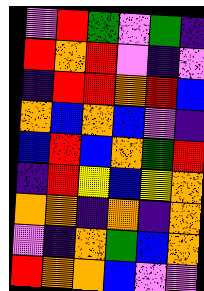[["violet", "red", "green", "violet", "green", "indigo"], ["red", "orange", "red", "violet", "indigo", "violet"], ["indigo", "red", "red", "orange", "red", "blue"], ["orange", "blue", "orange", "blue", "violet", "indigo"], ["blue", "red", "blue", "orange", "green", "red"], ["indigo", "red", "yellow", "blue", "yellow", "orange"], ["orange", "orange", "indigo", "orange", "indigo", "orange"], ["violet", "indigo", "orange", "green", "blue", "orange"], ["red", "orange", "orange", "blue", "violet", "violet"]]